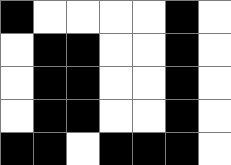[["black", "white", "white", "white", "white", "black", "white"], ["white", "black", "black", "white", "white", "black", "white"], ["white", "black", "black", "white", "white", "black", "white"], ["white", "black", "black", "white", "white", "black", "white"], ["black", "black", "white", "black", "black", "black", "white"]]